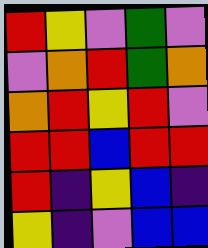[["red", "yellow", "violet", "green", "violet"], ["violet", "orange", "red", "green", "orange"], ["orange", "red", "yellow", "red", "violet"], ["red", "red", "blue", "red", "red"], ["red", "indigo", "yellow", "blue", "indigo"], ["yellow", "indigo", "violet", "blue", "blue"]]